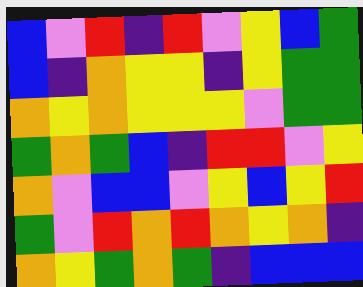[["blue", "violet", "red", "indigo", "red", "violet", "yellow", "blue", "green"], ["blue", "indigo", "orange", "yellow", "yellow", "indigo", "yellow", "green", "green"], ["orange", "yellow", "orange", "yellow", "yellow", "yellow", "violet", "green", "green"], ["green", "orange", "green", "blue", "indigo", "red", "red", "violet", "yellow"], ["orange", "violet", "blue", "blue", "violet", "yellow", "blue", "yellow", "red"], ["green", "violet", "red", "orange", "red", "orange", "yellow", "orange", "indigo"], ["orange", "yellow", "green", "orange", "green", "indigo", "blue", "blue", "blue"]]